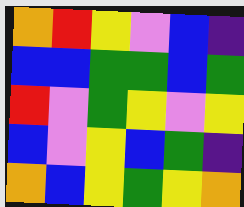[["orange", "red", "yellow", "violet", "blue", "indigo"], ["blue", "blue", "green", "green", "blue", "green"], ["red", "violet", "green", "yellow", "violet", "yellow"], ["blue", "violet", "yellow", "blue", "green", "indigo"], ["orange", "blue", "yellow", "green", "yellow", "orange"]]